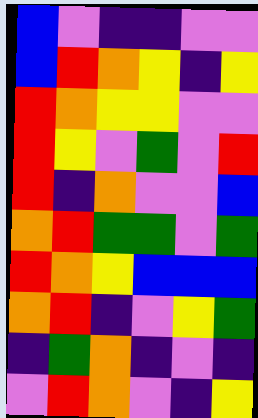[["blue", "violet", "indigo", "indigo", "violet", "violet"], ["blue", "red", "orange", "yellow", "indigo", "yellow"], ["red", "orange", "yellow", "yellow", "violet", "violet"], ["red", "yellow", "violet", "green", "violet", "red"], ["red", "indigo", "orange", "violet", "violet", "blue"], ["orange", "red", "green", "green", "violet", "green"], ["red", "orange", "yellow", "blue", "blue", "blue"], ["orange", "red", "indigo", "violet", "yellow", "green"], ["indigo", "green", "orange", "indigo", "violet", "indigo"], ["violet", "red", "orange", "violet", "indigo", "yellow"]]